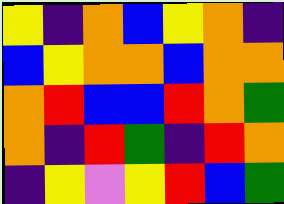[["yellow", "indigo", "orange", "blue", "yellow", "orange", "indigo"], ["blue", "yellow", "orange", "orange", "blue", "orange", "orange"], ["orange", "red", "blue", "blue", "red", "orange", "green"], ["orange", "indigo", "red", "green", "indigo", "red", "orange"], ["indigo", "yellow", "violet", "yellow", "red", "blue", "green"]]